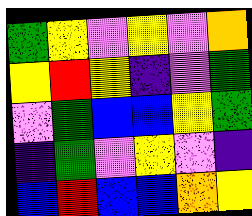[["green", "yellow", "violet", "yellow", "violet", "orange"], ["yellow", "red", "yellow", "indigo", "violet", "green"], ["violet", "green", "blue", "blue", "yellow", "green"], ["indigo", "green", "violet", "yellow", "violet", "indigo"], ["blue", "red", "blue", "blue", "orange", "yellow"]]